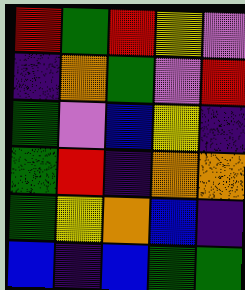[["red", "green", "red", "yellow", "violet"], ["indigo", "orange", "green", "violet", "red"], ["green", "violet", "blue", "yellow", "indigo"], ["green", "red", "indigo", "orange", "orange"], ["green", "yellow", "orange", "blue", "indigo"], ["blue", "indigo", "blue", "green", "green"]]